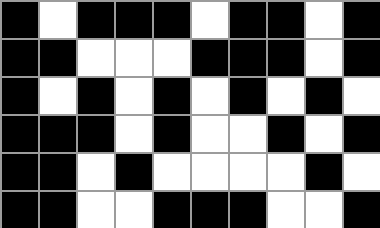[["black", "white", "black", "black", "black", "white", "black", "black", "white", "black"], ["black", "black", "white", "white", "white", "black", "black", "black", "white", "black"], ["black", "white", "black", "white", "black", "white", "black", "white", "black", "white"], ["black", "black", "black", "white", "black", "white", "white", "black", "white", "black"], ["black", "black", "white", "black", "white", "white", "white", "white", "black", "white"], ["black", "black", "white", "white", "black", "black", "black", "white", "white", "black"]]